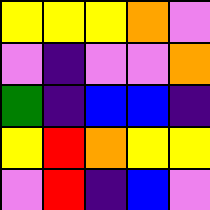[["yellow", "yellow", "yellow", "orange", "violet"], ["violet", "indigo", "violet", "violet", "orange"], ["green", "indigo", "blue", "blue", "indigo"], ["yellow", "red", "orange", "yellow", "yellow"], ["violet", "red", "indigo", "blue", "violet"]]